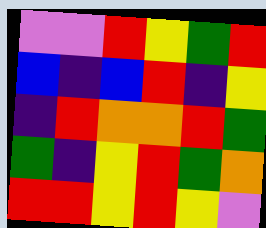[["violet", "violet", "red", "yellow", "green", "red"], ["blue", "indigo", "blue", "red", "indigo", "yellow"], ["indigo", "red", "orange", "orange", "red", "green"], ["green", "indigo", "yellow", "red", "green", "orange"], ["red", "red", "yellow", "red", "yellow", "violet"]]